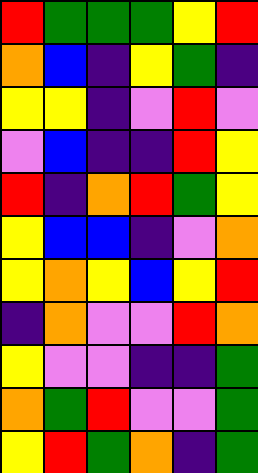[["red", "green", "green", "green", "yellow", "red"], ["orange", "blue", "indigo", "yellow", "green", "indigo"], ["yellow", "yellow", "indigo", "violet", "red", "violet"], ["violet", "blue", "indigo", "indigo", "red", "yellow"], ["red", "indigo", "orange", "red", "green", "yellow"], ["yellow", "blue", "blue", "indigo", "violet", "orange"], ["yellow", "orange", "yellow", "blue", "yellow", "red"], ["indigo", "orange", "violet", "violet", "red", "orange"], ["yellow", "violet", "violet", "indigo", "indigo", "green"], ["orange", "green", "red", "violet", "violet", "green"], ["yellow", "red", "green", "orange", "indigo", "green"]]